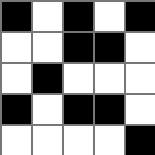[["black", "white", "black", "white", "black"], ["white", "white", "black", "black", "white"], ["white", "black", "white", "white", "white"], ["black", "white", "black", "black", "white"], ["white", "white", "white", "white", "black"]]